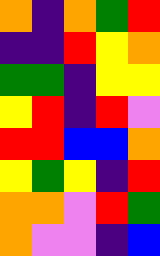[["orange", "indigo", "orange", "green", "red"], ["indigo", "indigo", "red", "yellow", "orange"], ["green", "green", "indigo", "yellow", "yellow"], ["yellow", "red", "indigo", "red", "violet"], ["red", "red", "blue", "blue", "orange"], ["yellow", "green", "yellow", "indigo", "red"], ["orange", "orange", "violet", "red", "green"], ["orange", "violet", "violet", "indigo", "blue"]]